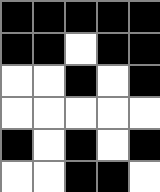[["black", "black", "black", "black", "black"], ["black", "black", "white", "black", "black"], ["white", "white", "black", "white", "black"], ["white", "white", "white", "white", "white"], ["black", "white", "black", "white", "black"], ["white", "white", "black", "black", "white"]]